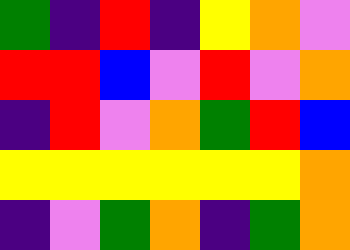[["green", "indigo", "red", "indigo", "yellow", "orange", "violet"], ["red", "red", "blue", "violet", "red", "violet", "orange"], ["indigo", "red", "violet", "orange", "green", "red", "blue"], ["yellow", "yellow", "yellow", "yellow", "yellow", "yellow", "orange"], ["indigo", "violet", "green", "orange", "indigo", "green", "orange"]]